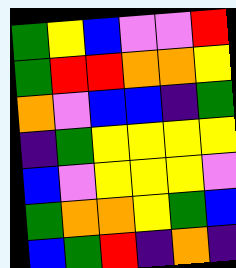[["green", "yellow", "blue", "violet", "violet", "red"], ["green", "red", "red", "orange", "orange", "yellow"], ["orange", "violet", "blue", "blue", "indigo", "green"], ["indigo", "green", "yellow", "yellow", "yellow", "yellow"], ["blue", "violet", "yellow", "yellow", "yellow", "violet"], ["green", "orange", "orange", "yellow", "green", "blue"], ["blue", "green", "red", "indigo", "orange", "indigo"]]